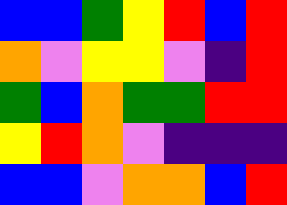[["blue", "blue", "green", "yellow", "red", "blue", "red"], ["orange", "violet", "yellow", "yellow", "violet", "indigo", "red"], ["green", "blue", "orange", "green", "green", "red", "red"], ["yellow", "red", "orange", "violet", "indigo", "indigo", "indigo"], ["blue", "blue", "violet", "orange", "orange", "blue", "red"]]